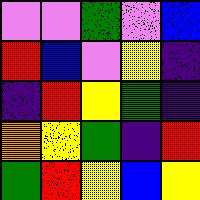[["violet", "violet", "green", "violet", "blue"], ["red", "blue", "violet", "yellow", "indigo"], ["indigo", "red", "yellow", "green", "indigo"], ["orange", "yellow", "green", "indigo", "red"], ["green", "red", "yellow", "blue", "yellow"]]